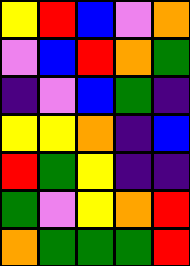[["yellow", "red", "blue", "violet", "orange"], ["violet", "blue", "red", "orange", "green"], ["indigo", "violet", "blue", "green", "indigo"], ["yellow", "yellow", "orange", "indigo", "blue"], ["red", "green", "yellow", "indigo", "indigo"], ["green", "violet", "yellow", "orange", "red"], ["orange", "green", "green", "green", "red"]]